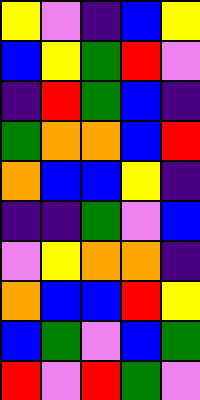[["yellow", "violet", "indigo", "blue", "yellow"], ["blue", "yellow", "green", "red", "violet"], ["indigo", "red", "green", "blue", "indigo"], ["green", "orange", "orange", "blue", "red"], ["orange", "blue", "blue", "yellow", "indigo"], ["indigo", "indigo", "green", "violet", "blue"], ["violet", "yellow", "orange", "orange", "indigo"], ["orange", "blue", "blue", "red", "yellow"], ["blue", "green", "violet", "blue", "green"], ["red", "violet", "red", "green", "violet"]]